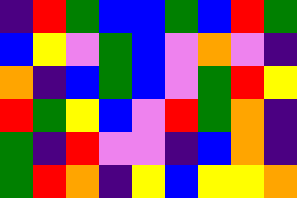[["indigo", "red", "green", "blue", "blue", "green", "blue", "red", "green"], ["blue", "yellow", "violet", "green", "blue", "violet", "orange", "violet", "indigo"], ["orange", "indigo", "blue", "green", "blue", "violet", "green", "red", "yellow"], ["red", "green", "yellow", "blue", "violet", "red", "green", "orange", "indigo"], ["green", "indigo", "red", "violet", "violet", "indigo", "blue", "orange", "indigo"], ["green", "red", "orange", "indigo", "yellow", "blue", "yellow", "yellow", "orange"]]